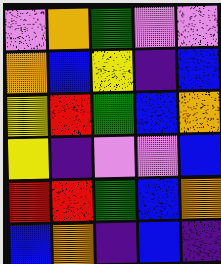[["violet", "orange", "green", "violet", "violet"], ["orange", "blue", "yellow", "indigo", "blue"], ["yellow", "red", "green", "blue", "orange"], ["yellow", "indigo", "violet", "violet", "blue"], ["red", "red", "green", "blue", "orange"], ["blue", "orange", "indigo", "blue", "indigo"]]